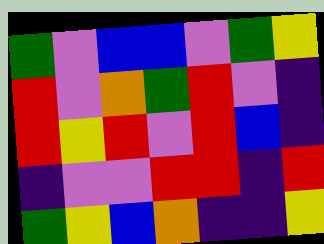[["green", "violet", "blue", "blue", "violet", "green", "yellow"], ["red", "violet", "orange", "green", "red", "violet", "indigo"], ["red", "yellow", "red", "violet", "red", "blue", "indigo"], ["indigo", "violet", "violet", "red", "red", "indigo", "red"], ["green", "yellow", "blue", "orange", "indigo", "indigo", "yellow"]]